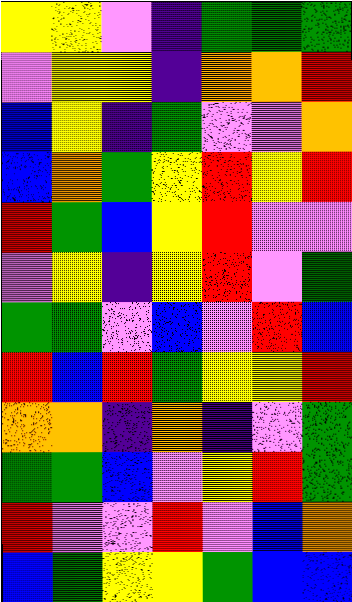[["yellow", "yellow", "violet", "indigo", "green", "green", "green"], ["violet", "yellow", "yellow", "indigo", "orange", "orange", "red"], ["blue", "yellow", "indigo", "green", "violet", "violet", "orange"], ["blue", "orange", "green", "yellow", "red", "yellow", "red"], ["red", "green", "blue", "yellow", "red", "violet", "violet"], ["violet", "yellow", "indigo", "yellow", "red", "violet", "green"], ["green", "green", "violet", "blue", "violet", "red", "blue"], ["red", "blue", "red", "green", "yellow", "yellow", "red"], ["orange", "orange", "indigo", "orange", "indigo", "violet", "green"], ["green", "green", "blue", "violet", "yellow", "red", "green"], ["red", "violet", "violet", "red", "violet", "blue", "orange"], ["blue", "green", "yellow", "yellow", "green", "blue", "blue"]]